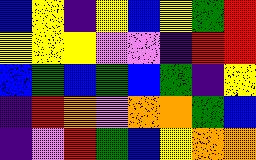[["blue", "yellow", "indigo", "yellow", "blue", "yellow", "green", "red"], ["yellow", "yellow", "yellow", "violet", "violet", "indigo", "red", "red"], ["blue", "green", "blue", "green", "blue", "green", "indigo", "yellow"], ["indigo", "red", "orange", "violet", "orange", "orange", "green", "blue"], ["indigo", "violet", "red", "green", "blue", "yellow", "orange", "orange"]]